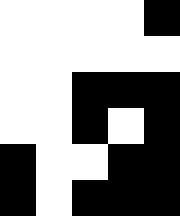[["white", "white", "white", "white", "black"], ["white", "white", "white", "white", "white"], ["white", "white", "black", "black", "black"], ["white", "white", "black", "white", "black"], ["black", "white", "white", "black", "black"], ["black", "white", "black", "black", "black"]]